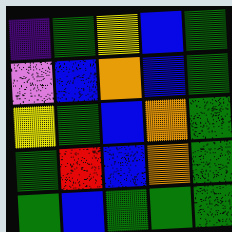[["indigo", "green", "yellow", "blue", "green"], ["violet", "blue", "orange", "blue", "green"], ["yellow", "green", "blue", "orange", "green"], ["green", "red", "blue", "orange", "green"], ["green", "blue", "green", "green", "green"]]